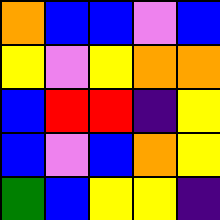[["orange", "blue", "blue", "violet", "blue"], ["yellow", "violet", "yellow", "orange", "orange"], ["blue", "red", "red", "indigo", "yellow"], ["blue", "violet", "blue", "orange", "yellow"], ["green", "blue", "yellow", "yellow", "indigo"]]